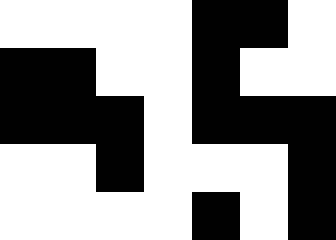[["white", "white", "white", "white", "black", "black", "white"], ["black", "black", "white", "white", "black", "white", "white"], ["black", "black", "black", "white", "black", "black", "black"], ["white", "white", "black", "white", "white", "white", "black"], ["white", "white", "white", "white", "black", "white", "black"]]